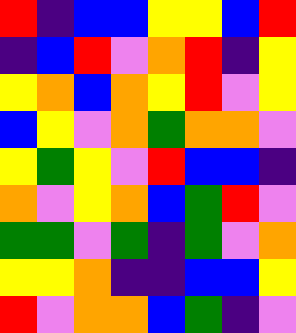[["red", "indigo", "blue", "blue", "yellow", "yellow", "blue", "red"], ["indigo", "blue", "red", "violet", "orange", "red", "indigo", "yellow"], ["yellow", "orange", "blue", "orange", "yellow", "red", "violet", "yellow"], ["blue", "yellow", "violet", "orange", "green", "orange", "orange", "violet"], ["yellow", "green", "yellow", "violet", "red", "blue", "blue", "indigo"], ["orange", "violet", "yellow", "orange", "blue", "green", "red", "violet"], ["green", "green", "violet", "green", "indigo", "green", "violet", "orange"], ["yellow", "yellow", "orange", "indigo", "indigo", "blue", "blue", "yellow"], ["red", "violet", "orange", "orange", "blue", "green", "indigo", "violet"]]